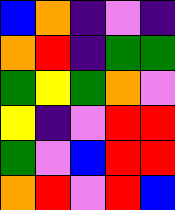[["blue", "orange", "indigo", "violet", "indigo"], ["orange", "red", "indigo", "green", "green"], ["green", "yellow", "green", "orange", "violet"], ["yellow", "indigo", "violet", "red", "red"], ["green", "violet", "blue", "red", "red"], ["orange", "red", "violet", "red", "blue"]]